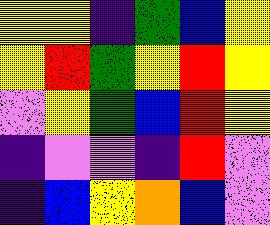[["yellow", "yellow", "indigo", "green", "blue", "yellow"], ["yellow", "red", "green", "yellow", "red", "yellow"], ["violet", "yellow", "green", "blue", "red", "yellow"], ["indigo", "violet", "violet", "indigo", "red", "violet"], ["indigo", "blue", "yellow", "orange", "blue", "violet"]]